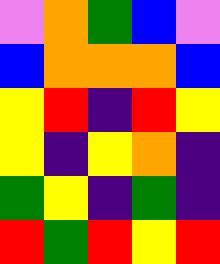[["violet", "orange", "green", "blue", "violet"], ["blue", "orange", "orange", "orange", "blue"], ["yellow", "red", "indigo", "red", "yellow"], ["yellow", "indigo", "yellow", "orange", "indigo"], ["green", "yellow", "indigo", "green", "indigo"], ["red", "green", "red", "yellow", "red"]]